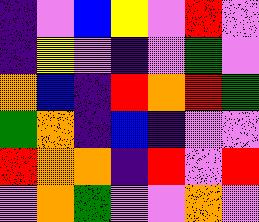[["indigo", "violet", "blue", "yellow", "violet", "red", "violet"], ["indigo", "yellow", "violet", "indigo", "violet", "green", "violet"], ["orange", "blue", "indigo", "red", "orange", "red", "green"], ["green", "orange", "indigo", "blue", "indigo", "violet", "violet"], ["red", "orange", "orange", "indigo", "red", "violet", "red"], ["violet", "orange", "green", "violet", "violet", "orange", "violet"]]